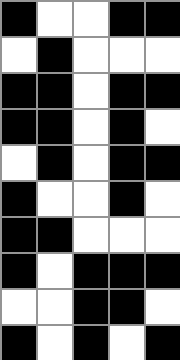[["black", "white", "white", "black", "black"], ["white", "black", "white", "white", "white"], ["black", "black", "white", "black", "black"], ["black", "black", "white", "black", "white"], ["white", "black", "white", "black", "black"], ["black", "white", "white", "black", "white"], ["black", "black", "white", "white", "white"], ["black", "white", "black", "black", "black"], ["white", "white", "black", "black", "white"], ["black", "white", "black", "white", "black"]]